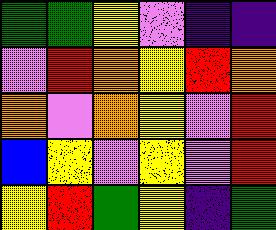[["green", "green", "yellow", "violet", "indigo", "indigo"], ["violet", "red", "orange", "yellow", "red", "orange"], ["orange", "violet", "orange", "yellow", "violet", "red"], ["blue", "yellow", "violet", "yellow", "violet", "red"], ["yellow", "red", "green", "yellow", "indigo", "green"]]